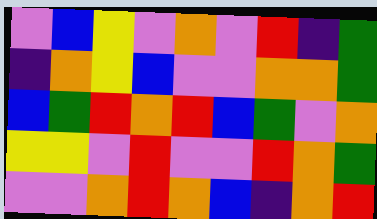[["violet", "blue", "yellow", "violet", "orange", "violet", "red", "indigo", "green"], ["indigo", "orange", "yellow", "blue", "violet", "violet", "orange", "orange", "green"], ["blue", "green", "red", "orange", "red", "blue", "green", "violet", "orange"], ["yellow", "yellow", "violet", "red", "violet", "violet", "red", "orange", "green"], ["violet", "violet", "orange", "red", "orange", "blue", "indigo", "orange", "red"]]